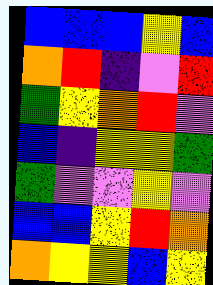[["blue", "blue", "blue", "yellow", "blue"], ["orange", "red", "indigo", "violet", "red"], ["green", "yellow", "orange", "red", "violet"], ["blue", "indigo", "yellow", "yellow", "green"], ["green", "violet", "violet", "yellow", "violet"], ["blue", "blue", "yellow", "red", "orange"], ["orange", "yellow", "yellow", "blue", "yellow"]]